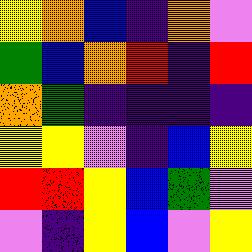[["yellow", "orange", "blue", "indigo", "orange", "violet"], ["green", "blue", "orange", "red", "indigo", "red"], ["orange", "green", "indigo", "indigo", "indigo", "indigo"], ["yellow", "yellow", "violet", "indigo", "blue", "yellow"], ["red", "red", "yellow", "blue", "green", "violet"], ["violet", "indigo", "yellow", "blue", "violet", "yellow"]]